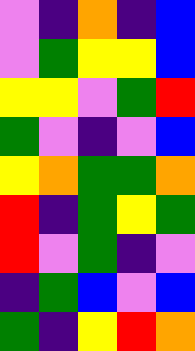[["violet", "indigo", "orange", "indigo", "blue"], ["violet", "green", "yellow", "yellow", "blue"], ["yellow", "yellow", "violet", "green", "red"], ["green", "violet", "indigo", "violet", "blue"], ["yellow", "orange", "green", "green", "orange"], ["red", "indigo", "green", "yellow", "green"], ["red", "violet", "green", "indigo", "violet"], ["indigo", "green", "blue", "violet", "blue"], ["green", "indigo", "yellow", "red", "orange"]]